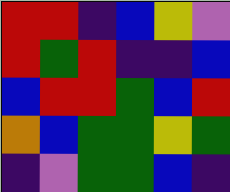[["red", "red", "indigo", "blue", "yellow", "violet"], ["red", "green", "red", "indigo", "indigo", "blue"], ["blue", "red", "red", "green", "blue", "red"], ["orange", "blue", "green", "green", "yellow", "green"], ["indigo", "violet", "green", "green", "blue", "indigo"]]